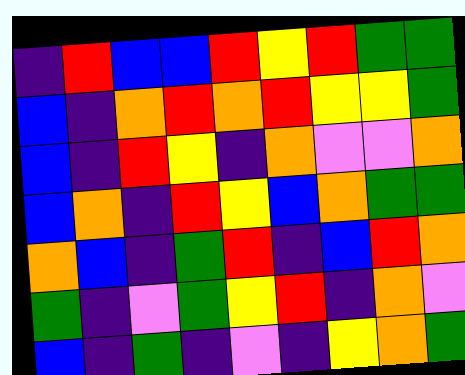[["indigo", "red", "blue", "blue", "red", "yellow", "red", "green", "green"], ["blue", "indigo", "orange", "red", "orange", "red", "yellow", "yellow", "green"], ["blue", "indigo", "red", "yellow", "indigo", "orange", "violet", "violet", "orange"], ["blue", "orange", "indigo", "red", "yellow", "blue", "orange", "green", "green"], ["orange", "blue", "indigo", "green", "red", "indigo", "blue", "red", "orange"], ["green", "indigo", "violet", "green", "yellow", "red", "indigo", "orange", "violet"], ["blue", "indigo", "green", "indigo", "violet", "indigo", "yellow", "orange", "green"]]